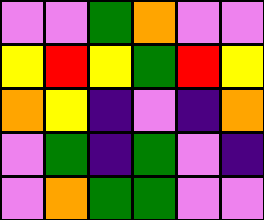[["violet", "violet", "green", "orange", "violet", "violet"], ["yellow", "red", "yellow", "green", "red", "yellow"], ["orange", "yellow", "indigo", "violet", "indigo", "orange"], ["violet", "green", "indigo", "green", "violet", "indigo"], ["violet", "orange", "green", "green", "violet", "violet"]]